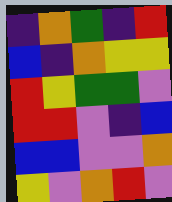[["indigo", "orange", "green", "indigo", "red"], ["blue", "indigo", "orange", "yellow", "yellow"], ["red", "yellow", "green", "green", "violet"], ["red", "red", "violet", "indigo", "blue"], ["blue", "blue", "violet", "violet", "orange"], ["yellow", "violet", "orange", "red", "violet"]]